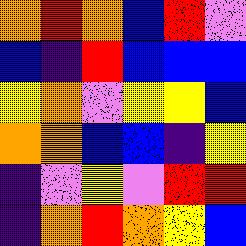[["orange", "red", "orange", "blue", "red", "violet"], ["blue", "indigo", "red", "blue", "blue", "blue"], ["yellow", "orange", "violet", "yellow", "yellow", "blue"], ["orange", "orange", "blue", "blue", "indigo", "yellow"], ["indigo", "violet", "yellow", "violet", "red", "red"], ["indigo", "orange", "red", "orange", "yellow", "blue"]]